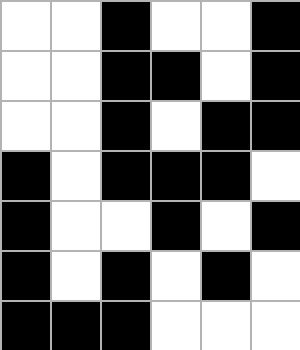[["white", "white", "black", "white", "white", "black"], ["white", "white", "black", "black", "white", "black"], ["white", "white", "black", "white", "black", "black"], ["black", "white", "black", "black", "black", "white"], ["black", "white", "white", "black", "white", "black"], ["black", "white", "black", "white", "black", "white"], ["black", "black", "black", "white", "white", "white"]]